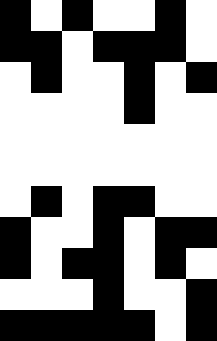[["black", "white", "black", "white", "white", "black", "white"], ["black", "black", "white", "black", "black", "black", "white"], ["white", "black", "white", "white", "black", "white", "black"], ["white", "white", "white", "white", "black", "white", "white"], ["white", "white", "white", "white", "white", "white", "white"], ["white", "white", "white", "white", "white", "white", "white"], ["white", "black", "white", "black", "black", "white", "white"], ["black", "white", "white", "black", "white", "black", "black"], ["black", "white", "black", "black", "white", "black", "white"], ["white", "white", "white", "black", "white", "white", "black"], ["black", "black", "black", "black", "black", "white", "black"]]